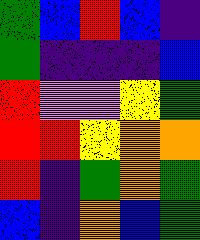[["green", "blue", "red", "blue", "indigo"], ["green", "indigo", "indigo", "indigo", "blue"], ["red", "violet", "violet", "yellow", "green"], ["red", "red", "yellow", "orange", "orange"], ["red", "indigo", "green", "orange", "green"], ["blue", "indigo", "orange", "blue", "green"]]